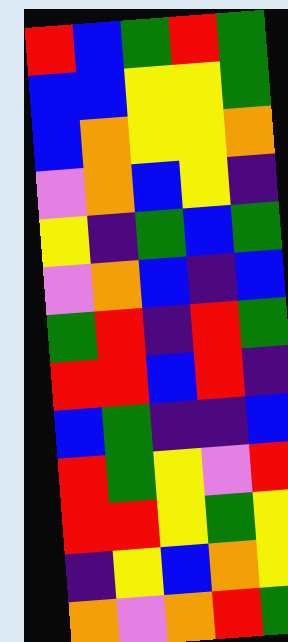[["red", "blue", "green", "red", "green"], ["blue", "blue", "yellow", "yellow", "green"], ["blue", "orange", "yellow", "yellow", "orange"], ["violet", "orange", "blue", "yellow", "indigo"], ["yellow", "indigo", "green", "blue", "green"], ["violet", "orange", "blue", "indigo", "blue"], ["green", "red", "indigo", "red", "green"], ["red", "red", "blue", "red", "indigo"], ["blue", "green", "indigo", "indigo", "blue"], ["red", "green", "yellow", "violet", "red"], ["red", "red", "yellow", "green", "yellow"], ["indigo", "yellow", "blue", "orange", "yellow"], ["orange", "violet", "orange", "red", "green"]]